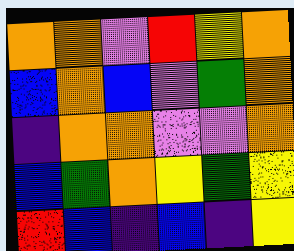[["orange", "orange", "violet", "red", "yellow", "orange"], ["blue", "orange", "blue", "violet", "green", "orange"], ["indigo", "orange", "orange", "violet", "violet", "orange"], ["blue", "green", "orange", "yellow", "green", "yellow"], ["red", "blue", "indigo", "blue", "indigo", "yellow"]]